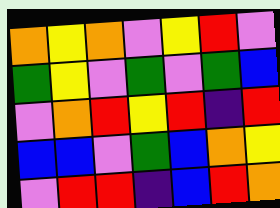[["orange", "yellow", "orange", "violet", "yellow", "red", "violet"], ["green", "yellow", "violet", "green", "violet", "green", "blue"], ["violet", "orange", "red", "yellow", "red", "indigo", "red"], ["blue", "blue", "violet", "green", "blue", "orange", "yellow"], ["violet", "red", "red", "indigo", "blue", "red", "orange"]]